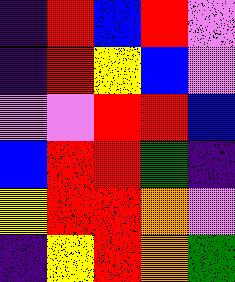[["indigo", "red", "blue", "red", "violet"], ["indigo", "red", "yellow", "blue", "violet"], ["violet", "violet", "red", "red", "blue"], ["blue", "red", "red", "green", "indigo"], ["yellow", "red", "red", "orange", "violet"], ["indigo", "yellow", "red", "orange", "green"]]